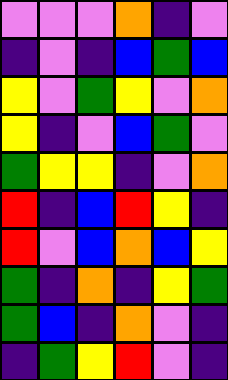[["violet", "violet", "violet", "orange", "indigo", "violet"], ["indigo", "violet", "indigo", "blue", "green", "blue"], ["yellow", "violet", "green", "yellow", "violet", "orange"], ["yellow", "indigo", "violet", "blue", "green", "violet"], ["green", "yellow", "yellow", "indigo", "violet", "orange"], ["red", "indigo", "blue", "red", "yellow", "indigo"], ["red", "violet", "blue", "orange", "blue", "yellow"], ["green", "indigo", "orange", "indigo", "yellow", "green"], ["green", "blue", "indigo", "orange", "violet", "indigo"], ["indigo", "green", "yellow", "red", "violet", "indigo"]]